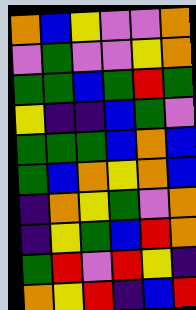[["orange", "blue", "yellow", "violet", "violet", "orange"], ["violet", "green", "violet", "violet", "yellow", "orange"], ["green", "green", "blue", "green", "red", "green"], ["yellow", "indigo", "indigo", "blue", "green", "violet"], ["green", "green", "green", "blue", "orange", "blue"], ["green", "blue", "orange", "yellow", "orange", "blue"], ["indigo", "orange", "yellow", "green", "violet", "orange"], ["indigo", "yellow", "green", "blue", "red", "orange"], ["green", "red", "violet", "red", "yellow", "indigo"], ["orange", "yellow", "red", "indigo", "blue", "red"]]